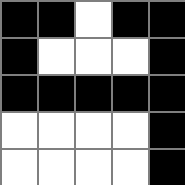[["black", "black", "white", "black", "black"], ["black", "white", "white", "white", "black"], ["black", "black", "black", "black", "black"], ["white", "white", "white", "white", "black"], ["white", "white", "white", "white", "black"]]